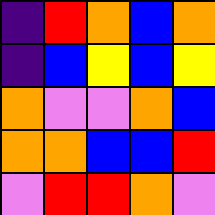[["indigo", "red", "orange", "blue", "orange"], ["indigo", "blue", "yellow", "blue", "yellow"], ["orange", "violet", "violet", "orange", "blue"], ["orange", "orange", "blue", "blue", "red"], ["violet", "red", "red", "orange", "violet"]]